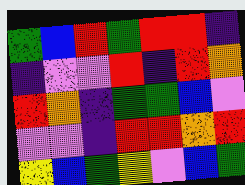[["green", "blue", "red", "green", "red", "red", "indigo"], ["indigo", "violet", "violet", "red", "indigo", "red", "orange"], ["red", "orange", "indigo", "green", "green", "blue", "violet"], ["violet", "violet", "indigo", "red", "red", "orange", "red"], ["yellow", "blue", "green", "yellow", "violet", "blue", "green"]]